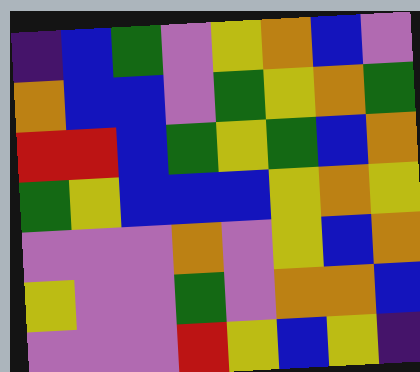[["indigo", "blue", "green", "violet", "yellow", "orange", "blue", "violet"], ["orange", "blue", "blue", "violet", "green", "yellow", "orange", "green"], ["red", "red", "blue", "green", "yellow", "green", "blue", "orange"], ["green", "yellow", "blue", "blue", "blue", "yellow", "orange", "yellow"], ["violet", "violet", "violet", "orange", "violet", "yellow", "blue", "orange"], ["yellow", "violet", "violet", "green", "violet", "orange", "orange", "blue"], ["violet", "violet", "violet", "red", "yellow", "blue", "yellow", "indigo"]]